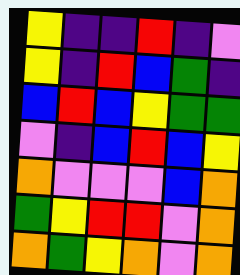[["yellow", "indigo", "indigo", "red", "indigo", "violet"], ["yellow", "indigo", "red", "blue", "green", "indigo"], ["blue", "red", "blue", "yellow", "green", "green"], ["violet", "indigo", "blue", "red", "blue", "yellow"], ["orange", "violet", "violet", "violet", "blue", "orange"], ["green", "yellow", "red", "red", "violet", "orange"], ["orange", "green", "yellow", "orange", "violet", "orange"]]